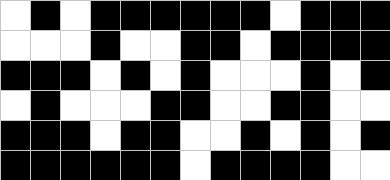[["white", "black", "white", "black", "black", "black", "black", "black", "black", "white", "black", "black", "black"], ["white", "white", "white", "black", "white", "white", "black", "black", "white", "black", "black", "black", "black"], ["black", "black", "black", "white", "black", "white", "black", "white", "white", "white", "black", "white", "black"], ["white", "black", "white", "white", "white", "black", "black", "white", "white", "black", "black", "white", "white"], ["black", "black", "black", "white", "black", "black", "white", "white", "black", "white", "black", "white", "black"], ["black", "black", "black", "black", "black", "black", "white", "black", "black", "black", "black", "white", "white"]]